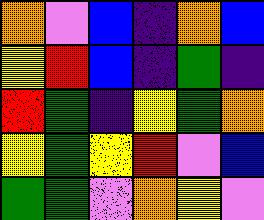[["orange", "violet", "blue", "indigo", "orange", "blue"], ["yellow", "red", "blue", "indigo", "green", "indigo"], ["red", "green", "indigo", "yellow", "green", "orange"], ["yellow", "green", "yellow", "red", "violet", "blue"], ["green", "green", "violet", "orange", "yellow", "violet"]]